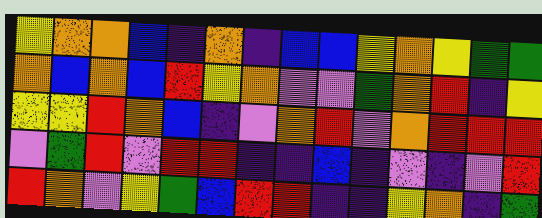[["yellow", "orange", "orange", "blue", "indigo", "orange", "indigo", "blue", "blue", "yellow", "orange", "yellow", "green", "green"], ["orange", "blue", "orange", "blue", "red", "yellow", "orange", "violet", "violet", "green", "orange", "red", "indigo", "yellow"], ["yellow", "yellow", "red", "orange", "blue", "indigo", "violet", "orange", "red", "violet", "orange", "red", "red", "red"], ["violet", "green", "red", "violet", "red", "red", "indigo", "indigo", "blue", "indigo", "violet", "indigo", "violet", "red"], ["red", "orange", "violet", "yellow", "green", "blue", "red", "red", "indigo", "indigo", "yellow", "orange", "indigo", "green"]]